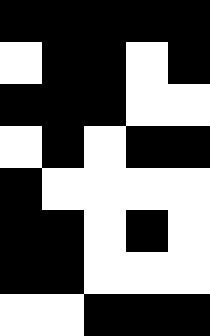[["black", "black", "black", "black", "black"], ["white", "black", "black", "white", "black"], ["black", "black", "black", "white", "white"], ["white", "black", "white", "black", "black"], ["black", "white", "white", "white", "white"], ["black", "black", "white", "black", "white"], ["black", "black", "white", "white", "white"], ["white", "white", "black", "black", "black"]]